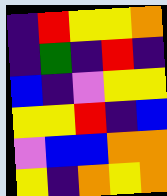[["indigo", "red", "yellow", "yellow", "orange"], ["indigo", "green", "indigo", "red", "indigo"], ["blue", "indigo", "violet", "yellow", "yellow"], ["yellow", "yellow", "red", "indigo", "blue"], ["violet", "blue", "blue", "orange", "orange"], ["yellow", "indigo", "orange", "yellow", "orange"]]